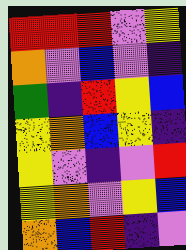[["red", "red", "red", "violet", "yellow"], ["orange", "violet", "blue", "violet", "indigo"], ["green", "indigo", "red", "yellow", "blue"], ["yellow", "orange", "blue", "yellow", "indigo"], ["yellow", "violet", "indigo", "violet", "red"], ["yellow", "orange", "violet", "yellow", "blue"], ["orange", "blue", "red", "indigo", "violet"]]